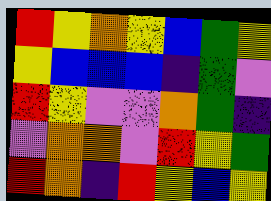[["red", "yellow", "orange", "yellow", "blue", "green", "yellow"], ["yellow", "blue", "blue", "blue", "indigo", "green", "violet"], ["red", "yellow", "violet", "violet", "orange", "green", "indigo"], ["violet", "orange", "orange", "violet", "red", "yellow", "green"], ["red", "orange", "indigo", "red", "yellow", "blue", "yellow"]]